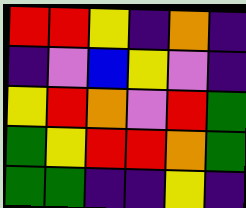[["red", "red", "yellow", "indigo", "orange", "indigo"], ["indigo", "violet", "blue", "yellow", "violet", "indigo"], ["yellow", "red", "orange", "violet", "red", "green"], ["green", "yellow", "red", "red", "orange", "green"], ["green", "green", "indigo", "indigo", "yellow", "indigo"]]